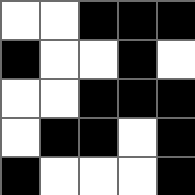[["white", "white", "black", "black", "black"], ["black", "white", "white", "black", "white"], ["white", "white", "black", "black", "black"], ["white", "black", "black", "white", "black"], ["black", "white", "white", "white", "black"]]